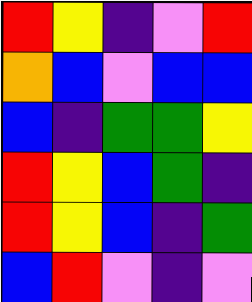[["red", "yellow", "indigo", "violet", "red"], ["orange", "blue", "violet", "blue", "blue"], ["blue", "indigo", "green", "green", "yellow"], ["red", "yellow", "blue", "green", "indigo"], ["red", "yellow", "blue", "indigo", "green"], ["blue", "red", "violet", "indigo", "violet"]]